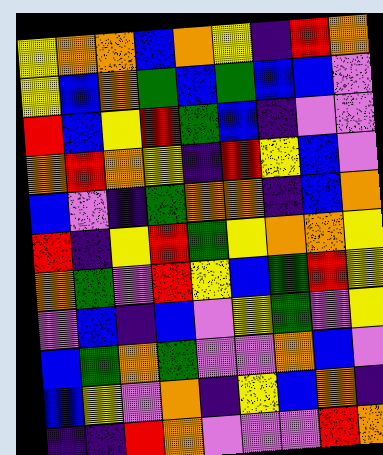[["yellow", "orange", "orange", "blue", "orange", "yellow", "indigo", "red", "orange"], ["yellow", "blue", "orange", "green", "blue", "green", "blue", "blue", "violet"], ["red", "blue", "yellow", "red", "green", "blue", "indigo", "violet", "violet"], ["orange", "red", "orange", "yellow", "indigo", "red", "yellow", "blue", "violet"], ["blue", "violet", "indigo", "green", "orange", "orange", "indigo", "blue", "orange"], ["red", "indigo", "yellow", "red", "green", "yellow", "orange", "orange", "yellow"], ["orange", "green", "violet", "red", "yellow", "blue", "green", "red", "yellow"], ["violet", "blue", "indigo", "blue", "violet", "yellow", "green", "violet", "yellow"], ["blue", "green", "orange", "green", "violet", "violet", "orange", "blue", "violet"], ["blue", "yellow", "violet", "orange", "indigo", "yellow", "blue", "orange", "indigo"], ["indigo", "indigo", "red", "orange", "violet", "violet", "violet", "red", "orange"]]